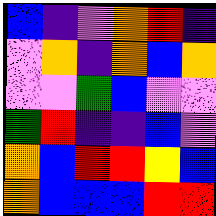[["blue", "indigo", "violet", "orange", "red", "indigo"], ["violet", "orange", "indigo", "orange", "blue", "orange"], ["violet", "violet", "green", "blue", "violet", "violet"], ["green", "red", "indigo", "indigo", "blue", "violet"], ["orange", "blue", "red", "red", "yellow", "blue"], ["orange", "blue", "blue", "blue", "red", "red"]]